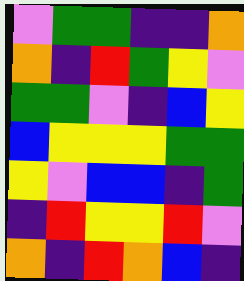[["violet", "green", "green", "indigo", "indigo", "orange"], ["orange", "indigo", "red", "green", "yellow", "violet"], ["green", "green", "violet", "indigo", "blue", "yellow"], ["blue", "yellow", "yellow", "yellow", "green", "green"], ["yellow", "violet", "blue", "blue", "indigo", "green"], ["indigo", "red", "yellow", "yellow", "red", "violet"], ["orange", "indigo", "red", "orange", "blue", "indigo"]]